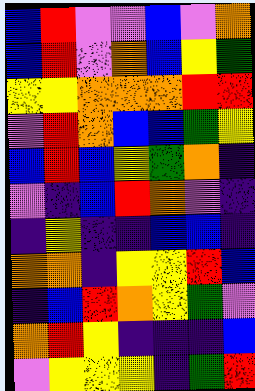[["blue", "red", "violet", "violet", "blue", "violet", "orange"], ["blue", "red", "violet", "orange", "blue", "yellow", "green"], ["yellow", "yellow", "orange", "orange", "orange", "red", "red"], ["violet", "red", "orange", "blue", "blue", "green", "yellow"], ["blue", "red", "blue", "yellow", "green", "orange", "indigo"], ["violet", "indigo", "blue", "red", "orange", "violet", "indigo"], ["indigo", "yellow", "indigo", "indigo", "blue", "blue", "indigo"], ["orange", "orange", "indigo", "yellow", "yellow", "red", "blue"], ["indigo", "blue", "red", "orange", "yellow", "green", "violet"], ["orange", "red", "yellow", "indigo", "indigo", "indigo", "blue"], ["violet", "yellow", "yellow", "yellow", "indigo", "green", "red"]]